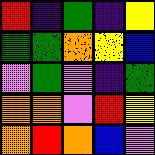[["red", "indigo", "green", "indigo", "yellow"], ["green", "green", "orange", "yellow", "blue"], ["violet", "green", "violet", "indigo", "green"], ["orange", "orange", "violet", "red", "yellow"], ["orange", "red", "orange", "blue", "violet"]]